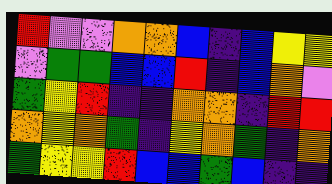[["red", "violet", "violet", "orange", "orange", "blue", "indigo", "blue", "yellow", "yellow"], ["violet", "green", "green", "blue", "blue", "red", "indigo", "blue", "orange", "violet"], ["green", "yellow", "red", "indigo", "indigo", "orange", "orange", "indigo", "red", "red"], ["orange", "yellow", "orange", "green", "indigo", "yellow", "orange", "green", "indigo", "orange"], ["green", "yellow", "yellow", "red", "blue", "blue", "green", "blue", "indigo", "indigo"]]